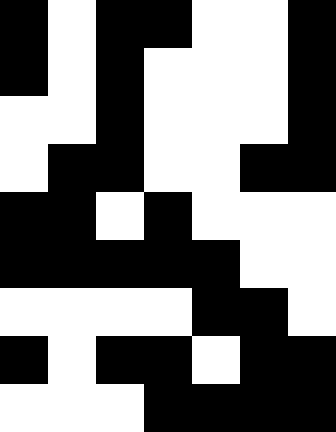[["black", "white", "black", "black", "white", "white", "black"], ["black", "white", "black", "white", "white", "white", "black"], ["white", "white", "black", "white", "white", "white", "black"], ["white", "black", "black", "white", "white", "black", "black"], ["black", "black", "white", "black", "white", "white", "white"], ["black", "black", "black", "black", "black", "white", "white"], ["white", "white", "white", "white", "black", "black", "white"], ["black", "white", "black", "black", "white", "black", "black"], ["white", "white", "white", "black", "black", "black", "black"]]